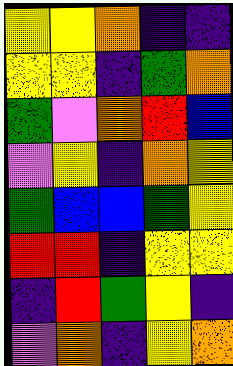[["yellow", "yellow", "orange", "indigo", "indigo"], ["yellow", "yellow", "indigo", "green", "orange"], ["green", "violet", "orange", "red", "blue"], ["violet", "yellow", "indigo", "orange", "yellow"], ["green", "blue", "blue", "green", "yellow"], ["red", "red", "indigo", "yellow", "yellow"], ["indigo", "red", "green", "yellow", "indigo"], ["violet", "orange", "indigo", "yellow", "orange"]]